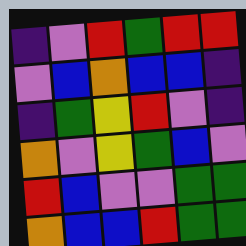[["indigo", "violet", "red", "green", "red", "red"], ["violet", "blue", "orange", "blue", "blue", "indigo"], ["indigo", "green", "yellow", "red", "violet", "indigo"], ["orange", "violet", "yellow", "green", "blue", "violet"], ["red", "blue", "violet", "violet", "green", "green"], ["orange", "blue", "blue", "red", "green", "green"]]